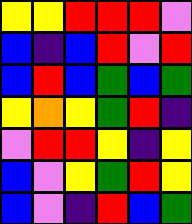[["yellow", "yellow", "red", "red", "red", "violet"], ["blue", "indigo", "blue", "red", "violet", "red"], ["blue", "red", "blue", "green", "blue", "green"], ["yellow", "orange", "yellow", "green", "red", "indigo"], ["violet", "red", "red", "yellow", "indigo", "yellow"], ["blue", "violet", "yellow", "green", "red", "yellow"], ["blue", "violet", "indigo", "red", "blue", "green"]]